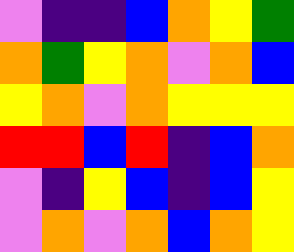[["violet", "indigo", "indigo", "blue", "orange", "yellow", "green"], ["orange", "green", "yellow", "orange", "violet", "orange", "blue"], ["yellow", "orange", "violet", "orange", "yellow", "yellow", "yellow"], ["red", "red", "blue", "red", "indigo", "blue", "orange"], ["violet", "indigo", "yellow", "blue", "indigo", "blue", "yellow"], ["violet", "orange", "violet", "orange", "blue", "orange", "yellow"]]